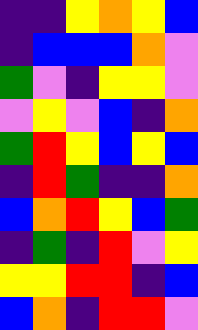[["indigo", "indigo", "yellow", "orange", "yellow", "blue"], ["indigo", "blue", "blue", "blue", "orange", "violet"], ["green", "violet", "indigo", "yellow", "yellow", "violet"], ["violet", "yellow", "violet", "blue", "indigo", "orange"], ["green", "red", "yellow", "blue", "yellow", "blue"], ["indigo", "red", "green", "indigo", "indigo", "orange"], ["blue", "orange", "red", "yellow", "blue", "green"], ["indigo", "green", "indigo", "red", "violet", "yellow"], ["yellow", "yellow", "red", "red", "indigo", "blue"], ["blue", "orange", "indigo", "red", "red", "violet"]]